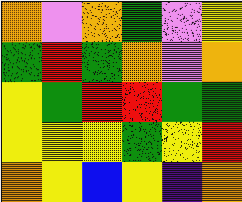[["orange", "violet", "orange", "green", "violet", "yellow"], ["green", "red", "green", "orange", "violet", "orange"], ["yellow", "green", "red", "red", "green", "green"], ["yellow", "yellow", "yellow", "green", "yellow", "red"], ["orange", "yellow", "blue", "yellow", "indigo", "orange"]]